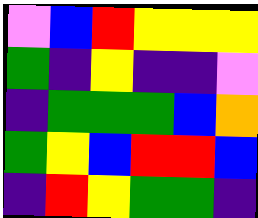[["violet", "blue", "red", "yellow", "yellow", "yellow"], ["green", "indigo", "yellow", "indigo", "indigo", "violet"], ["indigo", "green", "green", "green", "blue", "orange"], ["green", "yellow", "blue", "red", "red", "blue"], ["indigo", "red", "yellow", "green", "green", "indigo"]]